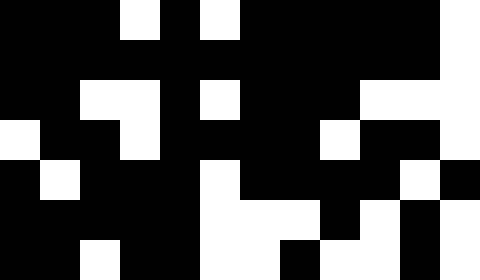[["black", "black", "black", "white", "black", "white", "black", "black", "black", "black", "black", "white"], ["black", "black", "black", "black", "black", "black", "black", "black", "black", "black", "black", "white"], ["black", "black", "white", "white", "black", "white", "black", "black", "black", "white", "white", "white"], ["white", "black", "black", "white", "black", "black", "black", "black", "white", "black", "black", "white"], ["black", "white", "black", "black", "black", "white", "black", "black", "black", "black", "white", "black"], ["black", "black", "black", "black", "black", "white", "white", "white", "black", "white", "black", "white"], ["black", "black", "white", "black", "black", "white", "white", "black", "white", "white", "black", "white"]]